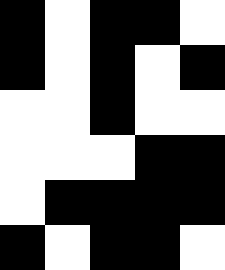[["black", "white", "black", "black", "white"], ["black", "white", "black", "white", "black"], ["white", "white", "black", "white", "white"], ["white", "white", "white", "black", "black"], ["white", "black", "black", "black", "black"], ["black", "white", "black", "black", "white"]]